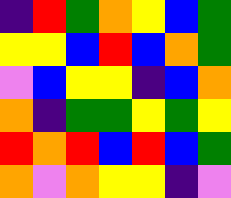[["indigo", "red", "green", "orange", "yellow", "blue", "green"], ["yellow", "yellow", "blue", "red", "blue", "orange", "green"], ["violet", "blue", "yellow", "yellow", "indigo", "blue", "orange"], ["orange", "indigo", "green", "green", "yellow", "green", "yellow"], ["red", "orange", "red", "blue", "red", "blue", "green"], ["orange", "violet", "orange", "yellow", "yellow", "indigo", "violet"]]